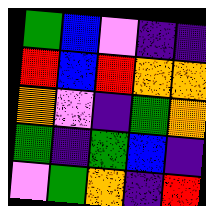[["green", "blue", "violet", "indigo", "indigo"], ["red", "blue", "red", "orange", "orange"], ["orange", "violet", "indigo", "green", "orange"], ["green", "indigo", "green", "blue", "indigo"], ["violet", "green", "orange", "indigo", "red"]]